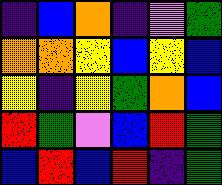[["indigo", "blue", "orange", "indigo", "violet", "green"], ["orange", "orange", "yellow", "blue", "yellow", "blue"], ["yellow", "indigo", "yellow", "green", "orange", "blue"], ["red", "green", "violet", "blue", "red", "green"], ["blue", "red", "blue", "red", "indigo", "green"]]